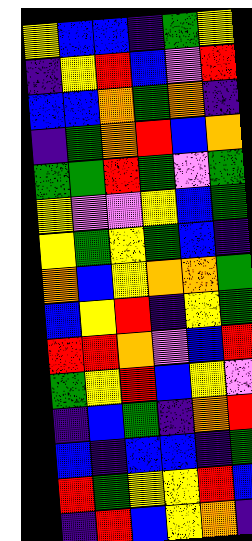[["yellow", "blue", "blue", "indigo", "green", "yellow"], ["indigo", "yellow", "red", "blue", "violet", "red"], ["blue", "blue", "orange", "green", "orange", "indigo"], ["indigo", "green", "orange", "red", "blue", "orange"], ["green", "green", "red", "green", "violet", "green"], ["yellow", "violet", "violet", "yellow", "blue", "green"], ["yellow", "green", "yellow", "green", "blue", "indigo"], ["orange", "blue", "yellow", "orange", "orange", "green"], ["blue", "yellow", "red", "indigo", "yellow", "green"], ["red", "red", "orange", "violet", "blue", "red"], ["green", "yellow", "red", "blue", "yellow", "violet"], ["indigo", "blue", "green", "indigo", "orange", "red"], ["blue", "indigo", "blue", "blue", "indigo", "green"], ["red", "green", "yellow", "yellow", "red", "blue"], ["indigo", "red", "blue", "yellow", "orange", "indigo"]]